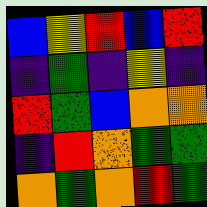[["blue", "yellow", "red", "blue", "red"], ["indigo", "green", "indigo", "yellow", "indigo"], ["red", "green", "blue", "orange", "orange"], ["indigo", "red", "orange", "green", "green"], ["orange", "green", "orange", "red", "green"]]